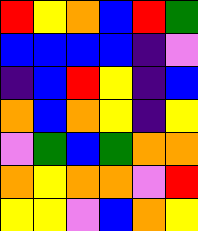[["red", "yellow", "orange", "blue", "red", "green"], ["blue", "blue", "blue", "blue", "indigo", "violet"], ["indigo", "blue", "red", "yellow", "indigo", "blue"], ["orange", "blue", "orange", "yellow", "indigo", "yellow"], ["violet", "green", "blue", "green", "orange", "orange"], ["orange", "yellow", "orange", "orange", "violet", "red"], ["yellow", "yellow", "violet", "blue", "orange", "yellow"]]